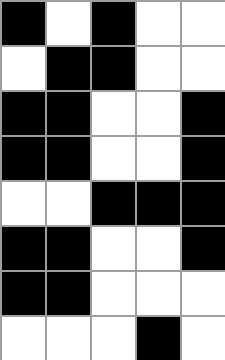[["black", "white", "black", "white", "white"], ["white", "black", "black", "white", "white"], ["black", "black", "white", "white", "black"], ["black", "black", "white", "white", "black"], ["white", "white", "black", "black", "black"], ["black", "black", "white", "white", "black"], ["black", "black", "white", "white", "white"], ["white", "white", "white", "black", "white"]]